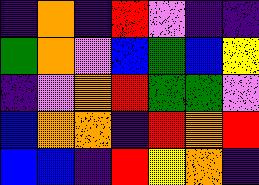[["indigo", "orange", "indigo", "red", "violet", "indigo", "indigo"], ["green", "orange", "violet", "blue", "green", "blue", "yellow"], ["indigo", "violet", "orange", "red", "green", "green", "violet"], ["blue", "orange", "orange", "indigo", "red", "orange", "red"], ["blue", "blue", "indigo", "red", "yellow", "orange", "indigo"]]